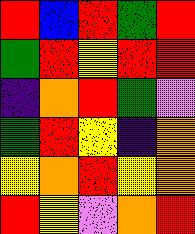[["red", "blue", "red", "green", "red"], ["green", "red", "yellow", "red", "red"], ["indigo", "orange", "red", "green", "violet"], ["green", "red", "yellow", "indigo", "orange"], ["yellow", "orange", "red", "yellow", "orange"], ["red", "yellow", "violet", "orange", "red"]]